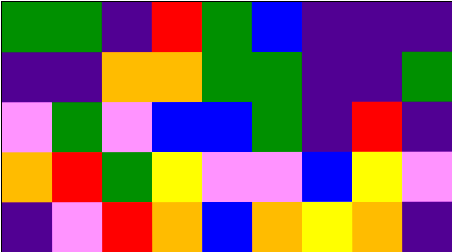[["green", "green", "indigo", "red", "green", "blue", "indigo", "indigo", "indigo"], ["indigo", "indigo", "orange", "orange", "green", "green", "indigo", "indigo", "green"], ["violet", "green", "violet", "blue", "blue", "green", "indigo", "red", "indigo"], ["orange", "red", "green", "yellow", "violet", "violet", "blue", "yellow", "violet"], ["indigo", "violet", "red", "orange", "blue", "orange", "yellow", "orange", "indigo"]]